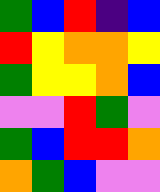[["green", "blue", "red", "indigo", "blue"], ["red", "yellow", "orange", "orange", "yellow"], ["green", "yellow", "yellow", "orange", "blue"], ["violet", "violet", "red", "green", "violet"], ["green", "blue", "red", "red", "orange"], ["orange", "green", "blue", "violet", "violet"]]